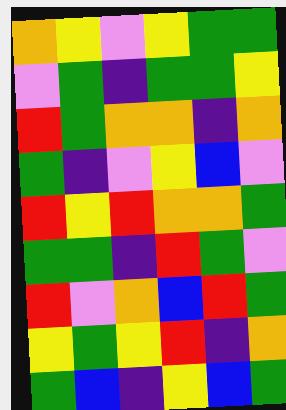[["orange", "yellow", "violet", "yellow", "green", "green"], ["violet", "green", "indigo", "green", "green", "yellow"], ["red", "green", "orange", "orange", "indigo", "orange"], ["green", "indigo", "violet", "yellow", "blue", "violet"], ["red", "yellow", "red", "orange", "orange", "green"], ["green", "green", "indigo", "red", "green", "violet"], ["red", "violet", "orange", "blue", "red", "green"], ["yellow", "green", "yellow", "red", "indigo", "orange"], ["green", "blue", "indigo", "yellow", "blue", "green"]]